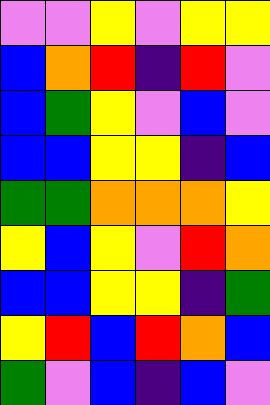[["violet", "violet", "yellow", "violet", "yellow", "yellow"], ["blue", "orange", "red", "indigo", "red", "violet"], ["blue", "green", "yellow", "violet", "blue", "violet"], ["blue", "blue", "yellow", "yellow", "indigo", "blue"], ["green", "green", "orange", "orange", "orange", "yellow"], ["yellow", "blue", "yellow", "violet", "red", "orange"], ["blue", "blue", "yellow", "yellow", "indigo", "green"], ["yellow", "red", "blue", "red", "orange", "blue"], ["green", "violet", "blue", "indigo", "blue", "violet"]]